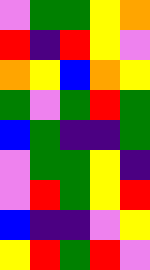[["violet", "green", "green", "yellow", "orange"], ["red", "indigo", "red", "yellow", "violet"], ["orange", "yellow", "blue", "orange", "yellow"], ["green", "violet", "green", "red", "green"], ["blue", "green", "indigo", "indigo", "green"], ["violet", "green", "green", "yellow", "indigo"], ["violet", "red", "green", "yellow", "red"], ["blue", "indigo", "indigo", "violet", "yellow"], ["yellow", "red", "green", "red", "violet"]]